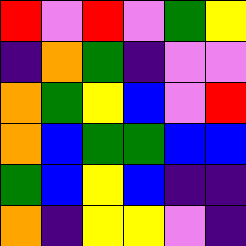[["red", "violet", "red", "violet", "green", "yellow"], ["indigo", "orange", "green", "indigo", "violet", "violet"], ["orange", "green", "yellow", "blue", "violet", "red"], ["orange", "blue", "green", "green", "blue", "blue"], ["green", "blue", "yellow", "blue", "indigo", "indigo"], ["orange", "indigo", "yellow", "yellow", "violet", "indigo"]]